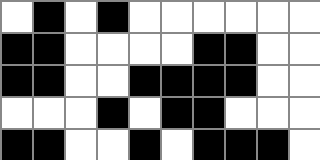[["white", "black", "white", "black", "white", "white", "white", "white", "white", "white"], ["black", "black", "white", "white", "white", "white", "black", "black", "white", "white"], ["black", "black", "white", "white", "black", "black", "black", "black", "white", "white"], ["white", "white", "white", "black", "white", "black", "black", "white", "white", "white"], ["black", "black", "white", "white", "black", "white", "black", "black", "black", "white"]]